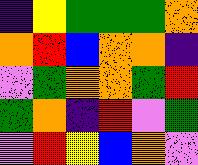[["indigo", "yellow", "green", "green", "green", "orange"], ["orange", "red", "blue", "orange", "orange", "indigo"], ["violet", "green", "orange", "orange", "green", "red"], ["green", "orange", "indigo", "red", "violet", "green"], ["violet", "red", "yellow", "blue", "orange", "violet"]]